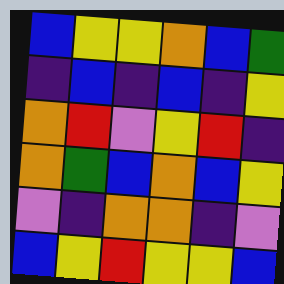[["blue", "yellow", "yellow", "orange", "blue", "green"], ["indigo", "blue", "indigo", "blue", "indigo", "yellow"], ["orange", "red", "violet", "yellow", "red", "indigo"], ["orange", "green", "blue", "orange", "blue", "yellow"], ["violet", "indigo", "orange", "orange", "indigo", "violet"], ["blue", "yellow", "red", "yellow", "yellow", "blue"]]